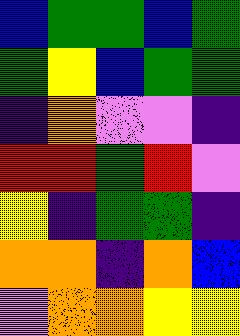[["blue", "green", "green", "blue", "green"], ["green", "yellow", "blue", "green", "green"], ["indigo", "orange", "violet", "violet", "indigo"], ["red", "red", "green", "red", "violet"], ["yellow", "indigo", "green", "green", "indigo"], ["orange", "orange", "indigo", "orange", "blue"], ["violet", "orange", "orange", "yellow", "yellow"]]